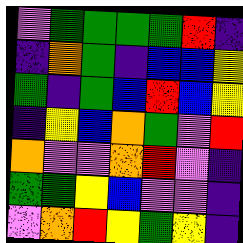[["violet", "green", "green", "green", "green", "red", "indigo"], ["indigo", "orange", "green", "indigo", "blue", "blue", "yellow"], ["green", "indigo", "green", "blue", "red", "blue", "yellow"], ["indigo", "yellow", "blue", "orange", "green", "violet", "red"], ["orange", "violet", "violet", "orange", "red", "violet", "indigo"], ["green", "green", "yellow", "blue", "violet", "violet", "indigo"], ["violet", "orange", "red", "yellow", "green", "yellow", "indigo"]]